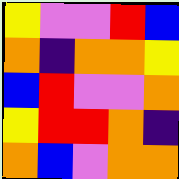[["yellow", "violet", "violet", "red", "blue"], ["orange", "indigo", "orange", "orange", "yellow"], ["blue", "red", "violet", "violet", "orange"], ["yellow", "red", "red", "orange", "indigo"], ["orange", "blue", "violet", "orange", "orange"]]